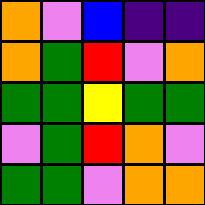[["orange", "violet", "blue", "indigo", "indigo"], ["orange", "green", "red", "violet", "orange"], ["green", "green", "yellow", "green", "green"], ["violet", "green", "red", "orange", "violet"], ["green", "green", "violet", "orange", "orange"]]